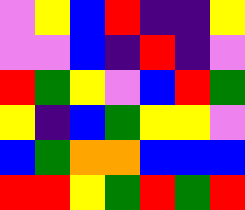[["violet", "yellow", "blue", "red", "indigo", "indigo", "yellow"], ["violet", "violet", "blue", "indigo", "red", "indigo", "violet"], ["red", "green", "yellow", "violet", "blue", "red", "green"], ["yellow", "indigo", "blue", "green", "yellow", "yellow", "violet"], ["blue", "green", "orange", "orange", "blue", "blue", "blue"], ["red", "red", "yellow", "green", "red", "green", "red"]]